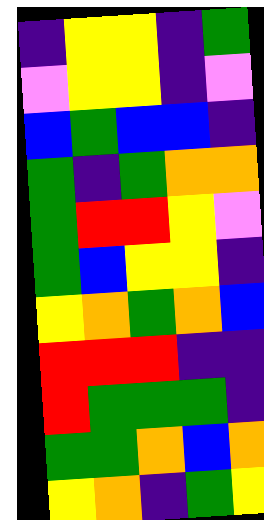[["indigo", "yellow", "yellow", "indigo", "green"], ["violet", "yellow", "yellow", "indigo", "violet"], ["blue", "green", "blue", "blue", "indigo"], ["green", "indigo", "green", "orange", "orange"], ["green", "red", "red", "yellow", "violet"], ["green", "blue", "yellow", "yellow", "indigo"], ["yellow", "orange", "green", "orange", "blue"], ["red", "red", "red", "indigo", "indigo"], ["red", "green", "green", "green", "indigo"], ["green", "green", "orange", "blue", "orange"], ["yellow", "orange", "indigo", "green", "yellow"]]